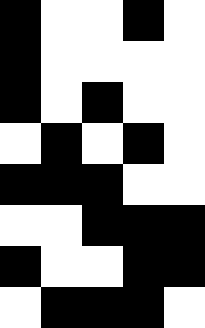[["black", "white", "white", "black", "white"], ["black", "white", "white", "white", "white"], ["black", "white", "black", "white", "white"], ["white", "black", "white", "black", "white"], ["black", "black", "black", "white", "white"], ["white", "white", "black", "black", "black"], ["black", "white", "white", "black", "black"], ["white", "black", "black", "black", "white"]]